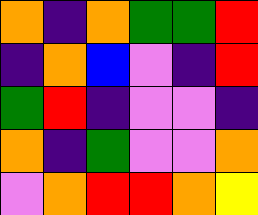[["orange", "indigo", "orange", "green", "green", "red"], ["indigo", "orange", "blue", "violet", "indigo", "red"], ["green", "red", "indigo", "violet", "violet", "indigo"], ["orange", "indigo", "green", "violet", "violet", "orange"], ["violet", "orange", "red", "red", "orange", "yellow"]]